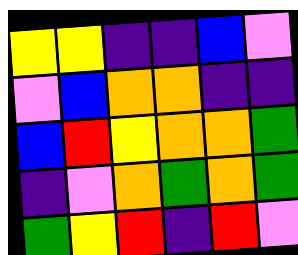[["yellow", "yellow", "indigo", "indigo", "blue", "violet"], ["violet", "blue", "orange", "orange", "indigo", "indigo"], ["blue", "red", "yellow", "orange", "orange", "green"], ["indigo", "violet", "orange", "green", "orange", "green"], ["green", "yellow", "red", "indigo", "red", "violet"]]